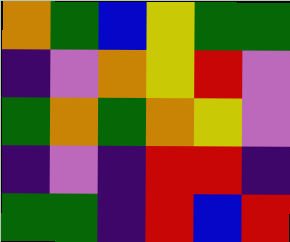[["orange", "green", "blue", "yellow", "green", "green"], ["indigo", "violet", "orange", "yellow", "red", "violet"], ["green", "orange", "green", "orange", "yellow", "violet"], ["indigo", "violet", "indigo", "red", "red", "indigo"], ["green", "green", "indigo", "red", "blue", "red"]]